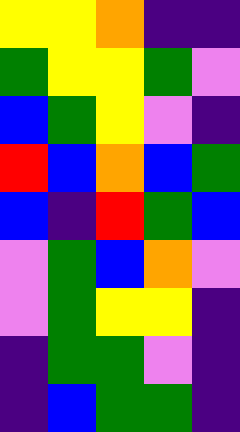[["yellow", "yellow", "orange", "indigo", "indigo"], ["green", "yellow", "yellow", "green", "violet"], ["blue", "green", "yellow", "violet", "indigo"], ["red", "blue", "orange", "blue", "green"], ["blue", "indigo", "red", "green", "blue"], ["violet", "green", "blue", "orange", "violet"], ["violet", "green", "yellow", "yellow", "indigo"], ["indigo", "green", "green", "violet", "indigo"], ["indigo", "blue", "green", "green", "indigo"]]